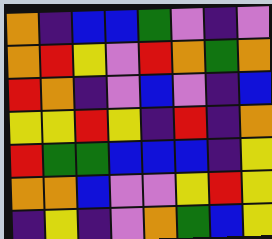[["orange", "indigo", "blue", "blue", "green", "violet", "indigo", "violet"], ["orange", "red", "yellow", "violet", "red", "orange", "green", "orange"], ["red", "orange", "indigo", "violet", "blue", "violet", "indigo", "blue"], ["yellow", "yellow", "red", "yellow", "indigo", "red", "indigo", "orange"], ["red", "green", "green", "blue", "blue", "blue", "indigo", "yellow"], ["orange", "orange", "blue", "violet", "violet", "yellow", "red", "yellow"], ["indigo", "yellow", "indigo", "violet", "orange", "green", "blue", "yellow"]]